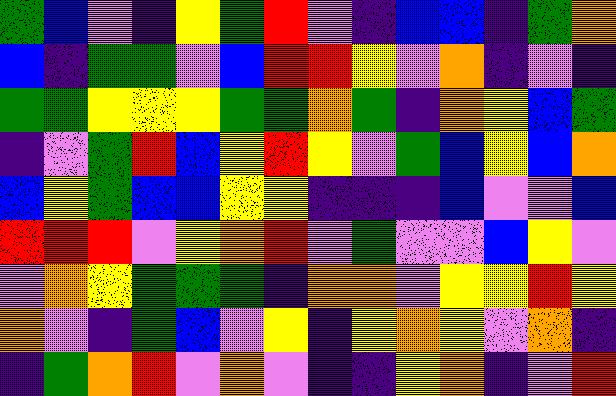[["green", "blue", "violet", "indigo", "yellow", "green", "red", "violet", "indigo", "blue", "blue", "indigo", "green", "orange"], ["blue", "indigo", "green", "green", "violet", "blue", "red", "red", "yellow", "violet", "orange", "indigo", "violet", "indigo"], ["green", "green", "yellow", "yellow", "yellow", "green", "green", "orange", "green", "indigo", "orange", "yellow", "blue", "green"], ["indigo", "violet", "green", "red", "blue", "yellow", "red", "yellow", "violet", "green", "blue", "yellow", "blue", "orange"], ["blue", "yellow", "green", "blue", "blue", "yellow", "yellow", "indigo", "indigo", "indigo", "blue", "violet", "violet", "blue"], ["red", "red", "red", "violet", "yellow", "orange", "red", "violet", "green", "violet", "violet", "blue", "yellow", "violet"], ["violet", "orange", "yellow", "green", "green", "green", "indigo", "orange", "orange", "violet", "yellow", "yellow", "red", "yellow"], ["orange", "violet", "indigo", "green", "blue", "violet", "yellow", "indigo", "yellow", "orange", "yellow", "violet", "orange", "indigo"], ["indigo", "green", "orange", "red", "violet", "orange", "violet", "indigo", "indigo", "yellow", "orange", "indigo", "violet", "red"]]